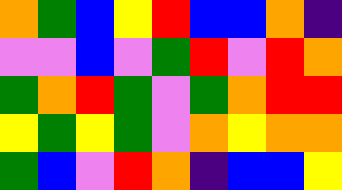[["orange", "green", "blue", "yellow", "red", "blue", "blue", "orange", "indigo"], ["violet", "violet", "blue", "violet", "green", "red", "violet", "red", "orange"], ["green", "orange", "red", "green", "violet", "green", "orange", "red", "red"], ["yellow", "green", "yellow", "green", "violet", "orange", "yellow", "orange", "orange"], ["green", "blue", "violet", "red", "orange", "indigo", "blue", "blue", "yellow"]]